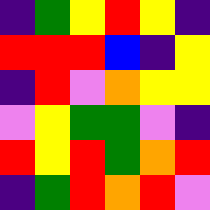[["indigo", "green", "yellow", "red", "yellow", "indigo"], ["red", "red", "red", "blue", "indigo", "yellow"], ["indigo", "red", "violet", "orange", "yellow", "yellow"], ["violet", "yellow", "green", "green", "violet", "indigo"], ["red", "yellow", "red", "green", "orange", "red"], ["indigo", "green", "red", "orange", "red", "violet"]]